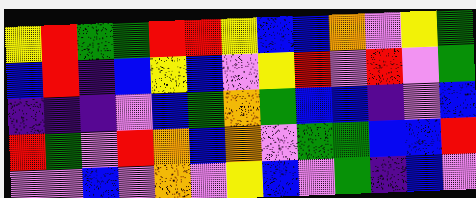[["yellow", "red", "green", "green", "red", "red", "yellow", "blue", "blue", "orange", "violet", "yellow", "green"], ["blue", "red", "indigo", "blue", "yellow", "blue", "violet", "yellow", "red", "violet", "red", "violet", "green"], ["indigo", "indigo", "indigo", "violet", "blue", "green", "orange", "green", "blue", "blue", "indigo", "violet", "blue"], ["red", "green", "violet", "red", "orange", "blue", "orange", "violet", "green", "green", "blue", "blue", "red"], ["violet", "violet", "blue", "violet", "orange", "violet", "yellow", "blue", "violet", "green", "indigo", "blue", "violet"]]